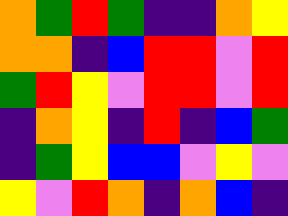[["orange", "green", "red", "green", "indigo", "indigo", "orange", "yellow"], ["orange", "orange", "indigo", "blue", "red", "red", "violet", "red"], ["green", "red", "yellow", "violet", "red", "red", "violet", "red"], ["indigo", "orange", "yellow", "indigo", "red", "indigo", "blue", "green"], ["indigo", "green", "yellow", "blue", "blue", "violet", "yellow", "violet"], ["yellow", "violet", "red", "orange", "indigo", "orange", "blue", "indigo"]]